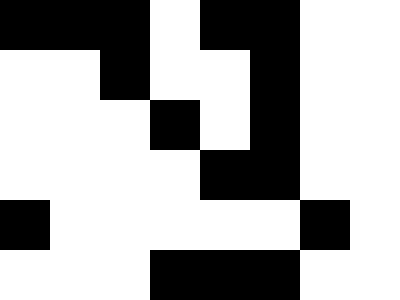[["black", "black", "black", "white", "black", "black", "white", "white"], ["white", "white", "black", "white", "white", "black", "white", "white"], ["white", "white", "white", "black", "white", "black", "white", "white"], ["white", "white", "white", "white", "black", "black", "white", "white"], ["black", "white", "white", "white", "white", "white", "black", "white"], ["white", "white", "white", "black", "black", "black", "white", "white"]]